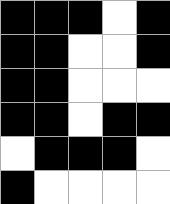[["black", "black", "black", "white", "black"], ["black", "black", "white", "white", "black"], ["black", "black", "white", "white", "white"], ["black", "black", "white", "black", "black"], ["white", "black", "black", "black", "white"], ["black", "white", "white", "white", "white"]]